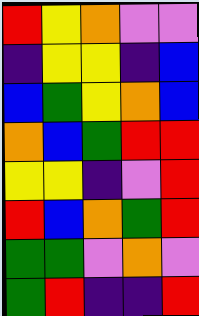[["red", "yellow", "orange", "violet", "violet"], ["indigo", "yellow", "yellow", "indigo", "blue"], ["blue", "green", "yellow", "orange", "blue"], ["orange", "blue", "green", "red", "red"], ["yellow", "yellow", "indigo", "violet", "red"], ["red", "blue", "orange", "green", "red"], ["green", "green", "violet", "orange", "violet"], ["green", "red", "indigo", "indigo", "red"]]